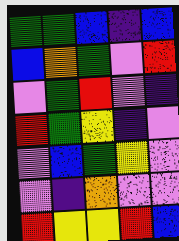[["green", "green", "blue", "indigo", "blue"], ["blue", "orange", "green", "violet", "red"], ["violet", "green", "red", "violet", "indigo"], ["red", "green", "yellow", "indigo", "violet"], ["violet", "blue", "green", "yellow", "violet"], ["violet", "indigo", "orange", "violet", "violet"], ["red", "yellow", "yellow", "red", "blue"]]